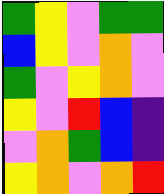[["green", "yellow", "violet", "green", "green"], ["blue", "yellow", "violet", "orange", "violet"], ["green", "violet", "yellow", "orange", "violet"], ["yellow", "violet", "red", "blue", "indigo"], ["violet", "orange", "green", "blue", "indigo"], ["yellow", "orange", "violet", "orange", "red"]]